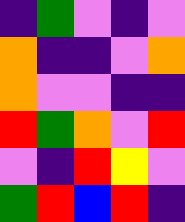[["indigo", "green", "violet", "indigo", "violet"], ["orange", "indigo", "indigo", "violet", "orange"], ["orange", "violet", "violet", "indigo", "indigo"], ["red", "green", "orange", "violet", "red"], ["violet", "indigo", "red", "yellow", "violet"], ["green", "red", "blue", "red", "indigo"]]